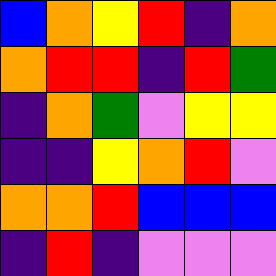[["blue", "orange", "yellow", "red", "indigo", "orange"], ["orange", "red", "red", "indigo", "red", "green"], ["indigo", "orange", "green", "violet", "yellow", "yellow"], ["indigo", "indigo", "yellow", "orange", "red", "violet"], ["orange", "orange", "red", "blue", "blue", "blue"], ["indigo", "red", "indigo", "violet", "violet", "violet"]]